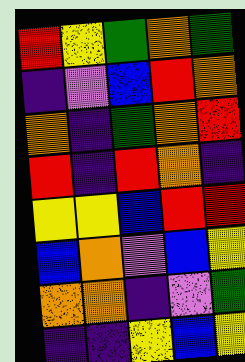[["red", "yellow", "green", "orange", "green"], ["indigo", "violet", "blue", "red", "orange"], ["orange", "indigo", "green", "orange", "red"], ["red", "indigo", "red", "orange", "indigo"], ["yellow", "yellow", "blue", "red", "red"], ["blue", "orange", "violet", "blue", "yellow"], ["orange", "orange", "indigo", "violet", "green"], ["indigo", "indigo", "yellow", "blue", "yellow"]]